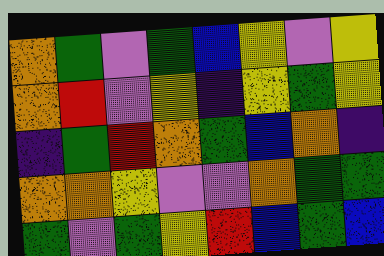[["orange", "green", "violet", "green", "blue", "yellow", "violet", "yellow"], ["orange", "red", "violet", "yellow", "indigo", "yellow", "green", "yellow"], ["indigo", "green", "red", "orange", "green", "blue", "orange", "indigo"], ["orange", "orange", "yellow", "violet", "violet", "orange", "green", "green"], ["green", "violet", "green", "yellow", "red", "blue", "green", "blue"]]